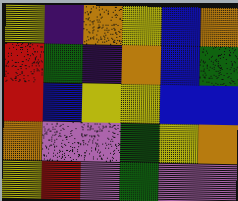[["yellow", "indigo", "orange", "yellow", "blue", "orange"], ["red", "green", "indigo", "orange", "blue", "green"], ["red", "blue", "yellow", "yellow", "blue", "blue"], ["orange", "violet", "violet", "green", "yellow", "orange"], ["yellow", "red", "violet", "green", "violet", "violet"]]